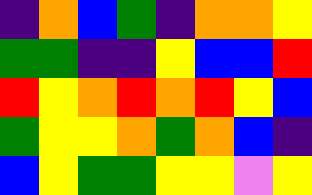[["indigo", "orange", "blue", "green", "indigo", "orange", "orange", "yellow"], ["green", "green", "indigo", "indigo", "yellow", "blue", "blue", "red"], ["red", "yellow", "orange", "red", "orange", "red", "yellow", "blue"], ["green", "yellow", "yellow", "orange", "green", "orange", "blue", "indigo"], ["blue", "yellow", "green", "green", "yellow", "yellow", "violet", "yellow"]]